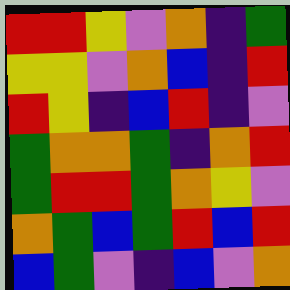[["red", "red", "yellow", "violet", "orange", "indigo", "green"], ["yellow", "yellow", "violet", "orange", "blue", "indigo", "red"], ["red", "yellow", "indigo", "blue", "red", "indigo", "violet"], ["green", "orange", "orange", "green", "indigo", "orange", "red"], ["green", "red", "red", "green", "orange", "yellow", "violet"], ["orange", "green", "blue", "green", "red", "blue", "red"], ["blue", "green", "violet", "indigo", "blue", "violet", "orange"]]